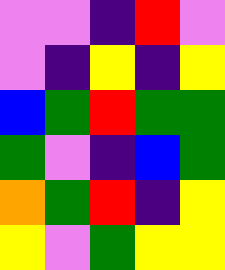[["violet", "violet", "indigo", "red", "violet"], ["violet", "indigo", "yellow", "indigo", "yellow"], ["blue", "green", "red", "green", "green"], ["green", "violet", "indigo", "blue", "green"], ["orange", "green", "red", "indigo", "yellow"], ["yellow", "violet", "green", "yellow", "yellow"]]